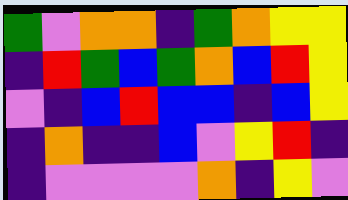[["green", "violet", "orange", "orange", "indigo", "green", "orange", "yellow", "yellow"], ["indigo", "red", "green", "blue", "green", "orange", "blue", "red", "yellow"], ["violet", "indigo", "blue", "red", "blue", "blue", "indigo", "blue", "yellow"], ["indigo", "orange", "indigo", "indigo", "blue", "violet", "yellow", "red", "indigo"], ["indigo", "violet", "violet", "violet", "violet", "orange", "indigo", "yellow", "violet"]]